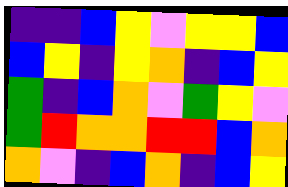[["indigo", "indigo", "blue", "yellow", "violet", "yellow", "yellow", "blue"], ["blue", "yellow", "indigo", "yellow", "orange", "indigo", "blue", "yellow"], ["green", "indigo", "blue", "orange", "violet", "green", "yellow", "violet"], ["green", "red", "orange", "orange", "red", "red", "blue", "orange"], ["orange", "violet", "indigo", "blue", "orange", "indigo", "blue", "yellow"]]